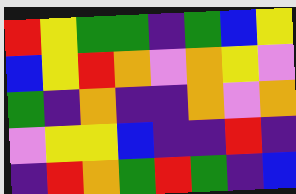[["red", "yellow", "green", "green", "indigo", "green", "blue", "yellow"], ["blue", "yellow", "red", "orange", "violet", "orange", "yellow", "violet"], ["green", "indigo", "orange", "indigo", "indigo", "orange", "violet", "orange"], ["violet", "yellow", "yellow", "blue", "indigo", "indigo", "red", "indigo"], ["indigo", "red", "orange", "green", "red", "green", "indigo", "blue"]]